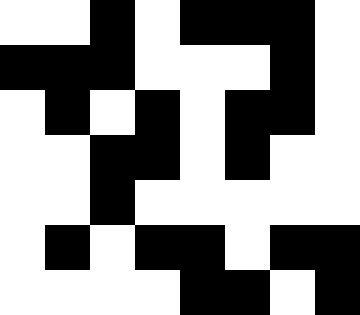[["white", "white", "black", "white", "black", "black", "black", "white"], ["black", "black", "black", "white", "white", "white", "black", "white"], ["white", "black", "white", "black", "white", "black", "black", "white"], ["white", "white", "black", "black", "white", "black", "white", "white"], ["white", "white", "black", "white", "white", "white", "white", "white"], ["white", "black", "white", "black", "black", "white", "black", "black"], ["white", "white", "white", "white", "black", "black", "white", "black"]]